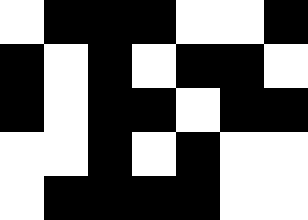[["white", "black", "black", "black", "white", "white", "black"], ["black", "white", "black", "white", "black", "black", "white"], ["black", "white", "black", "black", "white", "black", "black"], ["white", "white", "black", "white", "black", "white", "white"], ["white", "black", "black", "black", "black", "white", "white"]]